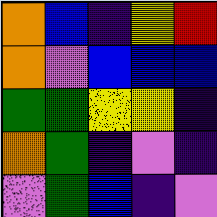[["orange", "blue", "indigo", "yellow", "red"], ["orange", "violet", "blue", "blue", "blue"], ["green", "green", "yellow", "yellow", "indigo"], ["orange", "green", "indigo", "violet", "indigo"], ["violet", "green", "blue", "indigo", "violet"]]